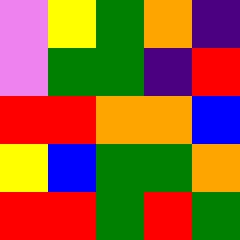[["violet", "yellow", "green", "orange", "indigo"], ["violet", "green", "green", "indigo", "red"], ["red", "red", "orange", "orange", "blue"], ["yellow", "blue", "green", "green", "orange"], ["red", "red", "green", "red", "green"]]